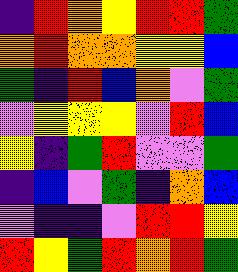[["indigo", "red", "orange", "yellow", "red", "red", "green"], ["orange", "red", "orange", "orange", "yellow", "yellow", "blue"], ["green", "indigo", "red", "blue", "orange", "violet", "green"], ["violet", "yellow", "yellow", "yellow", "violet", "red", "blue"], ["yellow", "indigo", "green", "red", "violet", "violet", "green"], ["indigo", "blue", "violet", "green", "indigo", "orange", "blue"], ["violet", "indigo", "indigo", "violet", "red", "red", "yellow"], ["red", "yellow", "green", "red", "orange", "red", "green"]]